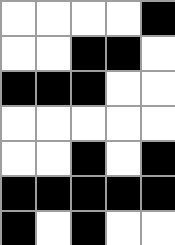[["white", "white", "white", "white", "black"], ["white", "white", "black", "black", "white"], ["black", "black", "black", "white", "white"], ["white", "white", "white", "white", "white"], ["white", "white", "black", "white", "black"], ["black", "black", "black", "black", "black"], ["black", "white", "black", "white", "white"]]